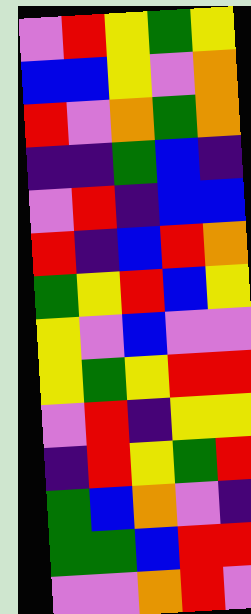[["violet", "red", "yellow", "green", "yellow"], ["blue", "blue", "yellow", "violet", "orange"], ["red", "violet", "orange", "green", "orange"], ["indigo", "indigo", "green", "blue", "indigo"], ["violet", "red", "indigo", "blue", "blue"], ["red", "indigo", "blue", "red", "orange"], ["green", "yellow", "red", "blue", "yellow"], ["yellow", "violet", "blue", "violet", "violet"], ["yellow", "green", "yellow", "red", "red"], ["violet", "red", "indigo", "yellow", "yellow"], ["indigo", "red", "yellow", "green", "red"], ["green", "blue", "orange", "violet", "indigo"], ["green", "green", "blue", "red", "red"], ["violet", "violet", "orange", "red", "violet"]]